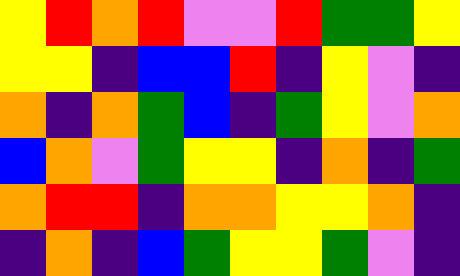[["yellow", "red", "orange", "red", "violet", "violet", "red", "green", "green", "yellow"], ["yellow", "yellow", "indigo", "blue", "blue", "red", "indigo", "yellow", "violet", "indigo"], ["orange", "indigo", "orange", "green", "blue", "indigo", "green", "yellow", "violet", "orange"], ["blue", "orange", "violet", "green", "yellow", "yellow", "indigo", "orange", "indigo", "green"], ["orange", "red", "red", "indigo", "orange", "orange", "yellow", "yellow", "orange", "indigo"], ["indigo", "orange", "indigo", "blue", "green", "yellow", "yellow", "green", "violet", "indigo"]]